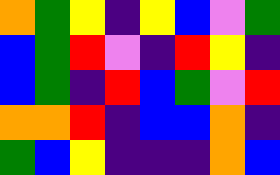[["orange", "green", "yellow", "indigo", "yellow", "blue", "violet", "green"], ["blue", "green", "red", "violet", "indigo", "red", "yellow", "indigo"], ["blue", "green", "indigo", "red", "blue", "green", "violet", "red"], ["orange", "orange", "red", "indigo", "blue", "blue", "orange", "indigo"], ["green", "blue", "yellow", "indigo", "indigo", "indigo", "orange", "blue"]]